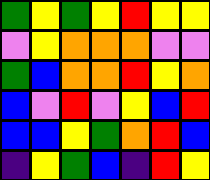[["green", "yellow", "green", "yellow", "red", "yellow", "yellow"], ["violet", "yellow", "orange", "orange", "orange", "violet", "violet"], ["green", "blue", "orange", "orange", "red", "yellow", "orange"], ["blue", "violet", "red", "violet", "yellow", "blue", "red"], ["blue", "blue", "yellow", "green", "orange", "red", "blue"], ["indigo", "yellow", "green", "blue", "indigo", "red", "yellow"]]